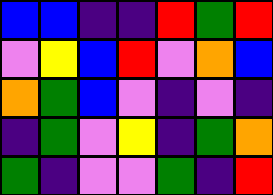[["blue", "blue", "indigo", "indigo", "red", "green", "red"], ["violet", "yellow", "blue", "red", "violet", "orange", "blue"], ["orange", "green", "blue", "violet", "indigo", "violet", "indigo"], ["indigo", "green", "violet", "yellow", "indigo", "green", "orange"], ["green", "indigo", "violet", "violet", "green", "indigo", "red"]]